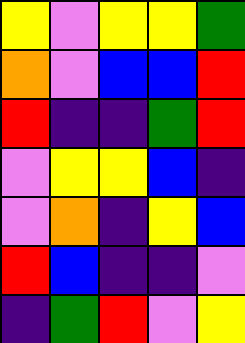[["yellow", "violet", "yellow", "yellow", "green"], ["orange", "violet", "blue", "blue", "red"], ["red", "indigo", "indigo", "green", "red"], ["violet", "yellow", "yellow", "blue", "indigo"], ["violet", "orange", "indigo", "yellow", "blue"], ["red", "blue", "indigo", "indigo", "violet"], ["indigo", "green", "red", "violet", "yellow"]]